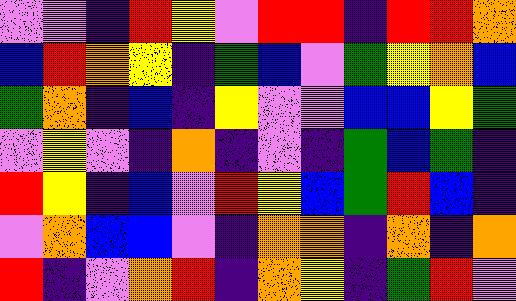[["violet", "violet", "indigo", "red", "yellow", "violet", "red", "red", "indigo", "red", "red", "orange"], ["blue", "red", "orange", "yellow", "indigo", "green", "blue", "violet", "green", "yellow", "orange", "blue"], ["green", "orange", "indigo", "blue", "indigo", "yellow", "violet", "violet", "blue", "blue", "yellow", "green"], ["violet", "yellow", "violet", "indigo", "orange", "indigo", "violet", "indigo", "green", "blue", "green", "indigo"], ["red", "yellow", "indigo", "blue", "violet", "red", "yellow", "blue", "green", "red", "blue", "indigo"], ["violet", "orange", "blue", "blue", "violet", "indigo", "orange", "orange", "indigo", "orange", "indigo", "orange"], ["red", "indigo", "violet", "orange", "red", "indigo", "orange", "yellow", "indigo", "green", "red", "violet"]]